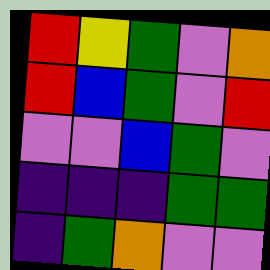[["red", "yellow", "green", "violet", "orange"], ["red", "blue", "green", "violet", "red"], ["violet", "violet", "blue", "green", "violet"], ["indigo", "indigo", "indigo", "green", "green"], ["indigo", "green", "orange", "violet", "violet"]]